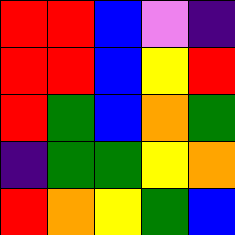[["red", "red", "blue", "violet", "indigo"], ["red", "red", "blue", "yellow", "red"], ["red", "green", "blue", "orange", "green"], ["indigo", "green", "green", "yellow", "orange"], ["red", "orange", "yellow", "green", "blue"]]